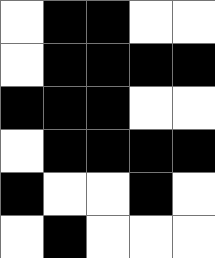[["white", "black", "black", "white", "white"], ["white", "black", "black", "black", "black"], ["black", "black", "black", "white", "white"], ["white", "black", "black", "black", "black"], ["black", "white", "white", "black", "white"], ["white", "black", "white", "white", "white"]]